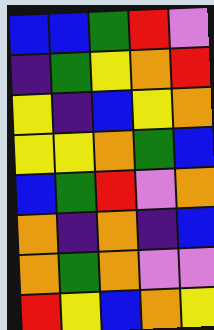[["blue", "blue", "green", "red", "violet"], ["indigo", "green", "yellow", "orange", "red"], ["yellow", "indigo", "blue", "yellow", "orange"], ["yellow", "yellow", "orange", "green", "blue"], ["blue", "green", "red", "violet", "orange"], ["orange", "indigo", "orange", "indigo", "blue"], ["orange", "green", "orange", "violet", "violet"], ["red", "yellow", "blue", "orange", "yellow"]]